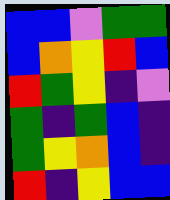[["blue", "blue", "violet", "green", "green"], ["blue", "orange", "yellow", "red", "blue"], ["red", "green", "yellow", "indigo", "violet"], ["green", "indigo", "green", "blue", "indigo"], ["green", "yellow", "orange", "blue", "indigo"], ["red", "indigo", "yellow", "blue", "blue"]]